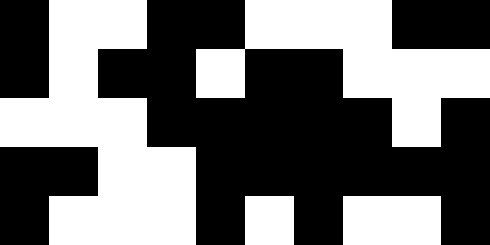[["black", "white", "white", "black", "black", "white", "white", "white", "black", "black"], ["black", "white", "black", "black", "white", "black", "black", "white", "white", "white"], ["white", "white", "white", "black", "black", "black", "black", "black", "white", "black"], ["black", "black", "white", "white", "black", "black", "black", "black", "black", "black"], ["black", "white", "white", "white", "black", "white", "black", "white", "white", "black"]]